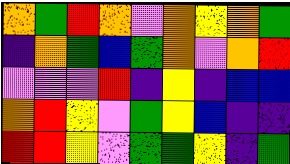[["orange", "green", "red", "orange", "violet", "orange", "yellow", "orange", "green"], ["indigo", "orange", "green", "blue", "green", "orange", "violet", "orange", "red"], ["violet", "violet", "violet", "red", "indigo", "yellow", "indigo", "blue", "blue"], ["orange", "red", "yellow", "violet", "green", "yellow", "blue", "indigo", "indigo"], ["red", "red", "yellow", "violet", "green", "green", "yellow", "indigo", "green"]]